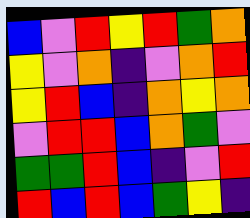[["blue", "violet", "red", "yellow", "red", "green", "orange"], ["yellow", "violet", "orange", "indigo", "violet", "orange", "red"], ["yellow", "red", "blue", "indigo", "orange", "yellow", "orange"], ["violet", "red", "red", "blue", "orange", "green", "violet"], ["green", "green", "red", "blue", "indigo", "violet", "red"], ["red", "blue", "red", "blue", "green", "yellow", "indigo"]]